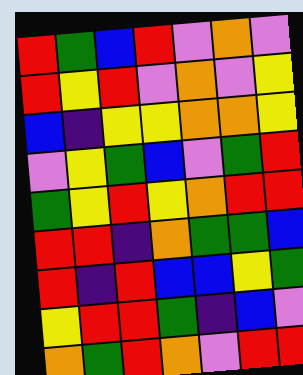[["red", "green", "blue", "red", "violet", "orange", "violet"], ["red", "yellow", "red", "violet", "orange", "violet", "yellow"], ["blue", "indigo", "yellow", "yellow", "orange", "orange", "yellow"], ["violet", "yellow", "green", "blue", "violet", "green", "red"], ["green", "yellow", "red", "yellow", "orange", "red", "red"], ["red", "red", "indigo", "orange", "green", "green", "blue"], ["red", "indigo", "red", "blue", "blue", "yellow", "green"], ["yellow", "red", "red", "green", "indigo", "blue", "violet"], ["orange", "green", "red", "orange", "violet", "red", "red"]]